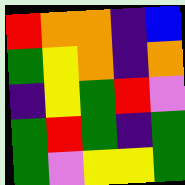[["red", "orange", "orange", "indigo", "blue"], ["green", "yellow", "orange", "indigo", "orange"], ["indigo", "yellow", "green", "red", "violet"], ["green", "red", "green", "indigo", "green"], ["green", "violet", "yellow", "yellow", "green"]]